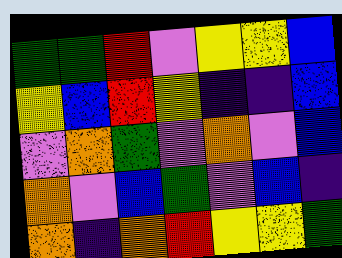[["green", "green", "red", "violet", "yellow", "yellow", "blue"], ["yellow", "blue", "red", "yellow", "indigo", "indigo", "blue"], ["violet", "orange", "green", "violet", "orange", "violet", "blue"], ["orange", "violet", "blue", "green", "violet", "blue", "indigo"], ["orange", "indigo", "orange", "red", "yellow", "yellow", "green"]]